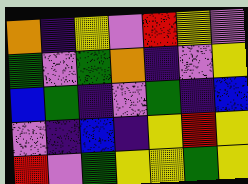[["orange", "indigo", "yellow", "violet", "red", "yellow", "violet"], ["green", "violet", "green", "orange", "indigo", "violet", "yellow"], ["blue", "green", "indigo", "violet", "green", "indigo", "blue"], ["violet", "indigo", "blue", "indigo", "yellow", "red", "yellow"], ["red", "violet", "green", "yellow", "yellow", "green", "yellow"]]